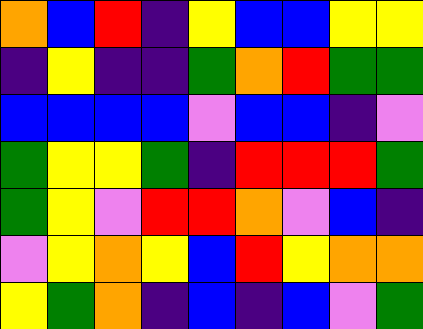[["orange", "blue", "red", "indigo", "yellow", "blue", "blue", "yellow", "yellow"], ["indigo", "yellow", "indigo", "indigo", "green", "orange", "red", "green", "green"], ["blue", "blue", "blue", "blue", "violet", "blue", "blue", "indigo", "violet"], ["green", "yellow", "yellow", "green", "indigo", "red", "red", "red", "green"], ["green", "yellow", "violet", "red", "red", "orange", "violet", "blue", "indigo"], ["violet", "yellow", "orange", "yellow", "blue", "red", "yellow", "orange", "orange"], ["yellow", "green", "orange", "indigo", "blue", "indigo", "blue", "violet", "green"]]